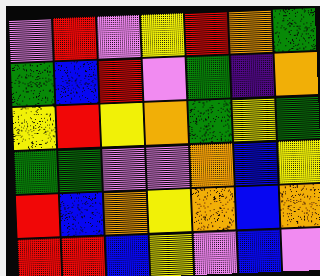[["violet", "red", "violet", "yellow", "red", "orange", "green"], ["green", "blue", "red", "violet", "green", "indigo", "orange"], ["yellow", "red", "yellow", "orange", "green", "yellow", "green"], ["green", "green", "violet", "violet", "orange", "blue", "yellow"], ["red", "blue", "orange", "yellow", "orange", "blue", "orange"], ["red", "red", "blue", "yellow", "violet", "blue", "violet"]]